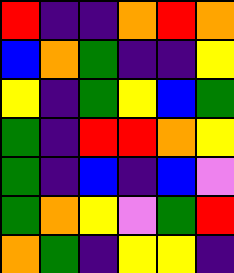[["red", "indigo", "indigo", "orange", "red", "orange"], ["blue", "orange", "green", "indigo", "indigo", "yellow"], ["yellow", "indigo", "green", "yellow", "blue", "green"], ["green", "indigo", "red", "red", "orange", "yellow"], ["green", "indigo", "blue", "indigo", "blue", "violet"], ["green", "orange", "yellow", "violet", "green", "red"], ["orange", "green", "indigo", "yellow", "yellow", "indigo"]]